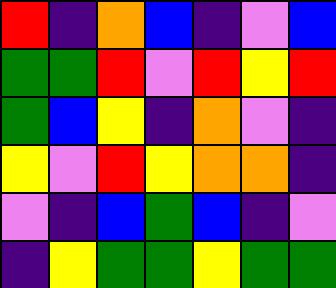[["red", "indigo", "orange", "blue", "indigo", "violet", "blue"], ["green", "green", "red", "violet", "red", "yellow", "red"], ["green", "blue", "yellow", "indigo", "orange", "violet", "indigo"], ["yellow", "violet", "red", "yellow", "orange", "orange", "indigo"], ["violet", "indigo", "blue", "green", "blue", "indigo", "violet"], ["indigo", "yellow", "green", "green", "yellow", "green", "green"]]